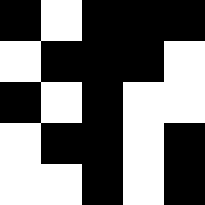[["black", "white", "black", "black", "black"], ["white", "black", "black", "black", "white"], ["black", "white", "black", "white", "white"], ["white", "black", "black", "white", "black"], ["white", "white", "black", "white", "black"]]